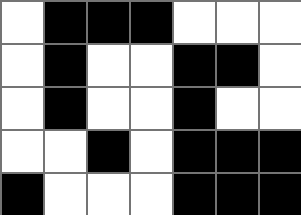[["white", "black", "black", "black", "white", "white", "white"], ["white", "black", "white", "white", "black", "black", "white"], ["white", "black", "white", "white", "black", "white", "white"], ["white", "white", "black", "white", "black", "black", "black"], ["black", "white", "white", "white", "black", "black", "black"]]